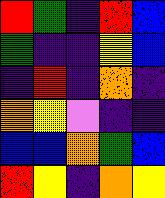[["red", "green", "indigo", "red", "blue"], ["green", "indigo", "indigo", "yellow", "blue"], ["indigo", "red", "indigo", "orange", "indigo"], ["orange", "yellow", "violet", "indigo", "indigo"], ["blue", "blue", "orange", "green", "blue"], ["red", "yellow", "indigo", "orange", "yellow"]]